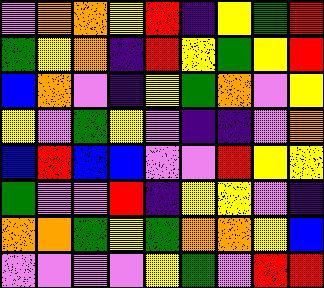[["violet", "orange", "orange", "yellow", "red", "indigo", "yellow", "green", "red"], ["green", "yellow", "orange", "indigo", "red", "yellow", "green", "yellow", "red"], ["blue", "orange", "violet", "indigo", "yellow", "green", "orange", "violet", "yellow"], ["yellow", "violet", "green", "yellow", "violet", "indigo", "indigo", "violet", "orange"], ["blue", "red", "blue", "blue", "violet", "violet", "red", "yellow", "yellow"], ["green", "violet", "violet", "red", "indigo", "yellow", "yellow", "violet", "indigo"], ["orange", "orange", "green", "yellow", "green", "orange", "orange", "yellow", "blue"], ["violet", "violet", "violet", "violet", "yellow", "green", "violet", "red", "red"]]